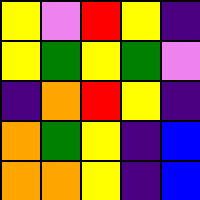[["yellow", "violet", "red", "yellow", "indigo"], ["yellow", "green", "yellow", "green", "violet"], ["indigo", "orange", "red", "yellow", "indigo"], ["orange", "green", "yellow", "indigo", "blue"], ["orange", "orange", "yellow", "indigo", "blue"]]